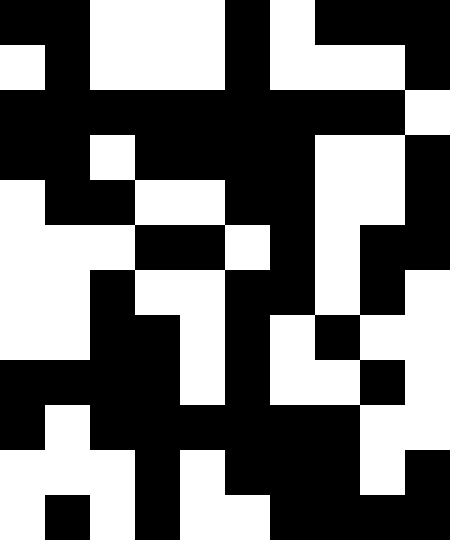[["black", "black", "white", "white", "white", "black", "white", "black", "black", "black"], ["white", "black", "white", "white", "white", "black", "white", "white", "white", "black"], ["black", "black", "black", "black", "black", "black", "black", "black", "black", "white"], ["black", "black", "white", "black", "black", "black", "black", "white", "white", "black"], ["white", "black", "black", "white", "white", "black", "black", "white", "white", "black"], ["white", "white", "white", "black", "black", "white", "black", "white", "black", "black"], ["white", "white", "black", "white", "white", "black", "black", "white", "black", "white"], ["white", "white", "black", "black", "white", "black", "white", "black", "white", "white"], ["black", "black", "black", "black", "white", "black", "white", "white", "black", "white"], ["black", "white", "black", "black", "black", "black", "black", "black", "white", "white"], ["white", "white", "white", "black", "white", "black", "black", "black", "white", "black"], ["white", "black", "white", "black", "white", "white", "black", "black", "black", "black"]]